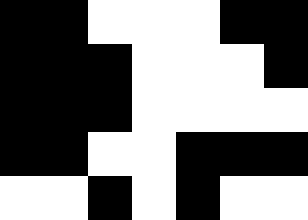[["black", "black", "white", "white", "white", "black", "black"], ["black", "black", "black", "white", "white", "white", "black"], ["black", "black", "black", "white", "white", "white", "white"], ["black", "black", "white", "white", "black", "black", "black"], ["white", "white", "black", "white", "black", "white", "white"]]